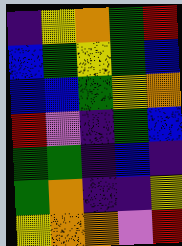[["indigo", "yellow", "orange", "green", "red"], ["blue", "green", "yellow", "green", "blue"], ["blue", "blue", "green", "yellow", "orange"], ["red", "violet", "indigo", "green", "blue"], ["green", "green", "indigo", "blue", "indigo"], ["green", "orange", "indigo", "indigo", "yellow"], ["yellow", "orange", "orange", "violet", "red"]]